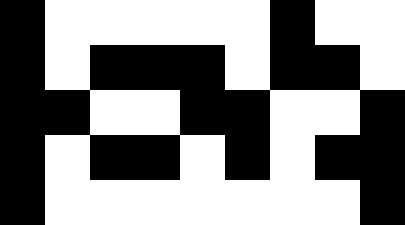[["black", "white", "white", "white", "white", "white", "black", "white", "white"], ["black", "white", "black", "black", "black", "white", "black", "black", "white"], ["black", "black", "white", "white", "black", "black", "white", "white", "black"], ["black", "white", "black", "black", "white", "black", "white", "black", "black"], ["black", "white", "white", "white", "white", "white", "white", "white", "black"]]